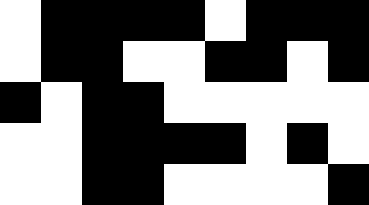[["white", "black", "black", "black", "black", "white", "black", "black", "black"], ["white", "black", "black", "white", "white", "black", "black", "white", "black"], ["black", "white", "black", "black", "white", "white", "white", "white", "white"], ["white", "white", "black", "black", "black", "black", "white", "black", "white"], ["white", "white", "black", "black", "white", "white", "white", "white", "black"]]